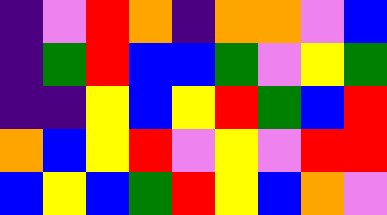[["indigo", "violet", "red", "orange", "indigo", "orange", "orange", "violet", "blue"], ["indigo", "green", "red", "blue", "blue", "green", "violet", "yellow", "green"], ["indigo", "indigo", "yellow", "blue", "yellow", "red", "green", "blue", "red"], ["orange", "blue", "yellow", "red", "violet", "yellow", "violet", "red", "red"], ["blue", "yellow", "blue", "green", "red", "yellow", "blue", "orange", "violet"]]